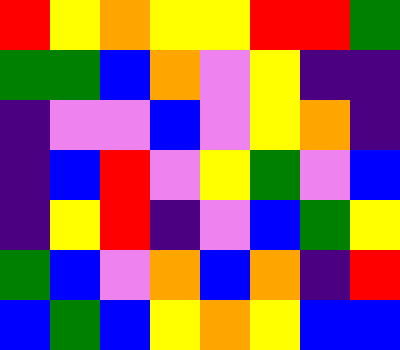[["red", "yellow", "orange", "yellow", "yellow", "red", "red", "green"], ["green", "green", "blue", "orange", "violet", "yellow", "indigo", "indigo"], ["indigo", "violet", "violet", "blue", "violet", "yellow", "orange", "indigo"], ["indigo", "blue", "red", "violet", "yellow", "green", "violet", "blue"], ["indigo", "yellow", "red", "indigo", "violet", "blue", "green", "yellow"], ["green", "blue", "violet", "orange", "blue", "orange", "indigo", "red"], ["blue", "green", "blue", "yellow", "orange", "yellow", "blue", "blue"]]